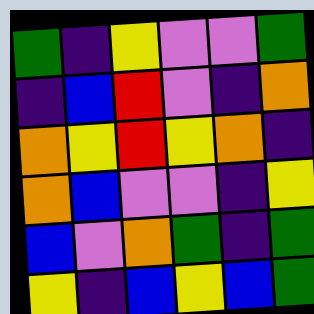[["green", "indigo", "yellow", "violet", "violet", "green"], ["indigo", "blue", "red", "violet", "indigo", "orange"], ["orange", "yellow", "red", "yellow", "orange", "indigo"], ["orange", "blue", "violet", "violet", "indigo", "yellow"], ["blue", "violet", "orange", "green", "indigo", "green"], ["yellow", "indigo", "blue", "yellow", "blue", "green"]]